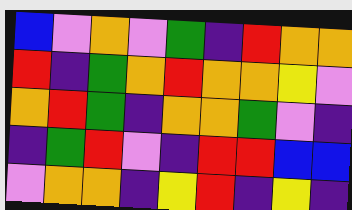[["blue", "violet", "orange", "violet", "green", "indigo", "red", "orange", "orange"], ["red", "indigo", "green", "orange", "red", "orange", "orange", "yellow", "violet"], ["orange", "red", "green", "indigo", "orange", "orange", "green", "violet", "indigo"], ["indigo", "green", "red", "violet", "indigo", "red", "red", "blue", "blue"], ["violet", "orange", "orange", "indigo", "yellow", "red", "indigo", "yellow", "indigo"]]